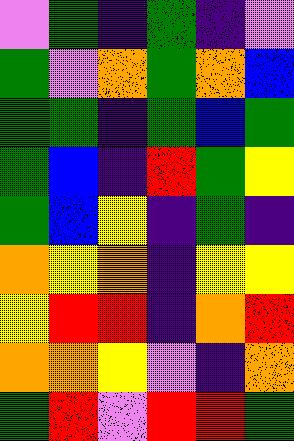[["violet", "green", "indigo", "green", "indigo", "violet"], ["green", "violet", "orange", "green", "orange", "blue"], ["green", "green", "indigo", "green", "blue", "green"], ["green", "blue", "indigo", "red", "green", "yellow"], ["green", "blue", "yellow", "indigo", "green", "indigo"], ["orange", "yellow", "orange", "indigo", "yellow", "yellow"], ["yellow", "red", "red", "indigo", "orange", "red"], ["orange", "orange", "yellow", "violet", "indigo", "orange"], ["green", "red", "violet", "red", "red", "green"]]